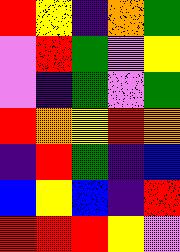[["red", "yellow", "indigo", "orange", "green"], ["violet", "red", "green", "violet", "yellow"], ["violet", "indigo", "green", "violet", "green"], ["red", "orange", "yellow", "red", "orange"], ["indigo", "red", "green", "indigo", "blue"], ["blue", "yellow", "blue", "indigo", "red"], ["red", "red", "red", "yellow", "violet"]]